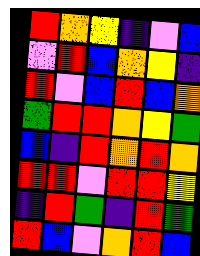[["red", "orange", "yellow", "indigo", "violet", "blue"], ["violet", "red", "blue", "orange", "yellow", "indigo"], ["red", "violet", "blue", "red", "blue", "orange"], ["green", "red", "red", "orange", "yellow", "green"], ["blue", "indigo", "red", "orange", "red", "orange"], ["red", "red", "violet", "red", "red", "yellow"], ["indigo", "red", "green", "indigo", "red", "green"], ["red", "blue", "violet", "orange", "red", "blue"]]